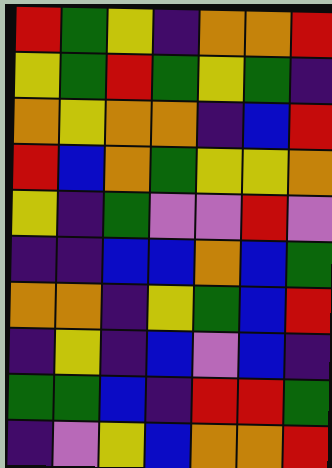[["red", "green", "yellow", "indigo", "orange", "orange", "red"], ["yellow", "green", "red", "green", "yellow", "green", "indigo"], ["orange", "yellow", "orange", "orange", "indigo", "blue", "red"], ["red", "blue", "orange", "green", "yellow", "yellow", "orange"], ["yellow", "indigo", "green", "violet", "violet", "red", "violet"], ["indigo", "indigo", "blue", "blue", "orange", "blue", "green"], ["orange", "orange", "indigo", "yellow", "green", "blue", "red"], ["indigo", "yellow", "indigo", "blue", "violet", "blue", "indigo"], ["green", "green", "blue", "indigo", "red", "red", "green"], ["indigo", "violet", "yellow", "blue", "orange", "orange", "red"]]